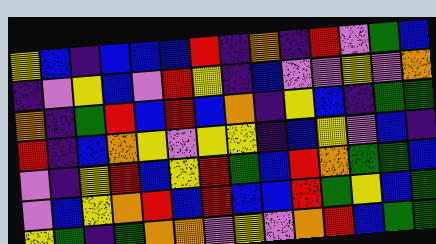[["yellow", "blue", "indigo", "blue", "blue", "blue", "red", "indigo", "orange", "indigo", "red", "violet", "green", "blue"], ["indigo", "violet", "yellow", "blue", "violet", "red", "yellow", "indigo", "blue", "violet", "violet", "yellow", "violet", "orange"], ["orange", "indigo", "green", "red", "blue", "red", "blue", "orange", "indigo", "yellow", "blue", "indigo", "green", "green"], ["red", "indigo", "blue", "orange", "yellow", "violet", "yellow", "yellow", "indigo", "blue", "yellow", "violet", "blue", "indigo"], ["violet", "indigo", "yellow", "red", "blue", "yellow", "red", "green", "blue", "red", "orange", "green", "green", "blue"], ["violet", "blue", "yellow", "orange", "red", "blue", "red", "blue", "blue", "red", "green", "yellow", "blue", "green"], ["yellow", "green", "indigo", "green", "orange", "orange", "violet", "yellow", "violet", "orange", "red", "blue", "green", "green"]]